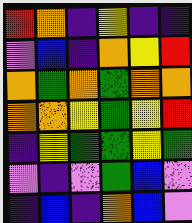[["red", "orange", "indigo", "yellow", "indigo", "indigo"], ["violet", "blue", "indigo", "orange", "yellow", "red"], ["orange", "green", "orange", "green", "orange", "orange"], ["orange", "orange", "yellow", "green", "yellow", "red"], ["indigo", "yellow", "green", "green", "yellow", "green"], ["violet", "indigo", "violet", "green", "blue", "violet"], ["indigo", "blue", "indigo", "orange", "blue", "violet"]]